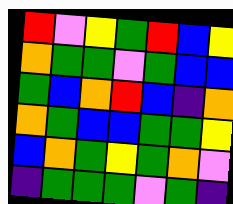[["red", "violet", "yellow", "green", "red", "blue", "yellow"], ["orange", "green", "green", "violet", "green", "blue", "blue"], ["green", "blue", "orange", "red", "blue", "indigo", "orange"], ["orange", "green", "blue", "blue", "green", "green", "yellow"], ["blue", "orange", "green", "yellow", "green", "orange", "violet"], ["indigo", "green", "green", "green", "violet", "green", "indigo"]]